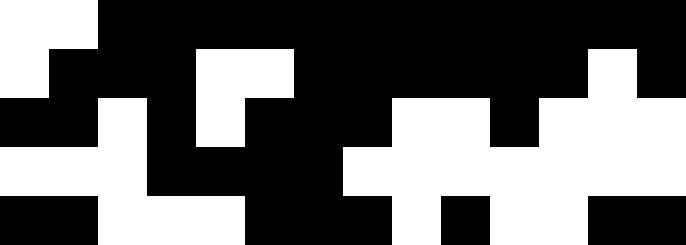[["white", "white", "black", "black", "black", "black", "black", "black", "black", "black", "black", "black", "black", "black"], ["white", "black", "black", "black", "white", "white", "black", "black", "black", "black", "black", "black", "white", "black"], ["black", "black", "white", "black", "white", "black", "black", "black", "white", "white", "black", "white", "white", "white"], ["white", "white", "white", "black", "black", "black", "black", "white", "white", "white", "white", "white", "white", "white"], ["black", "black", "white", "white", "white", "black", "black", "black", "white", "black", "white", "white", "black", "black"]]